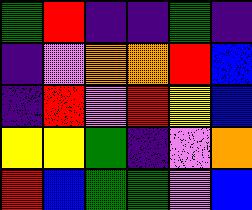[["green", "red", "indigo", "indigo", "green", "indigo"], ["indigo", "violet", "orange", "orange", "red", "blue"], ["indigo", "red", "violet", "red", "yellow", "blue"], ["yellow", "yellow", "green", "indigo", "violet", "orange"], ["red", "blue", "green", "green", "violet", "blue"]]